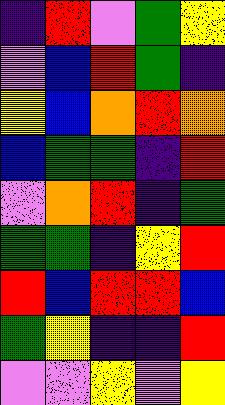[["indigo", "red", "violet", "green", "yellow"], ["violet", "blue", "red", "green", "indigo"], ["yellow", "blue", "orange", "red", "orange"], ["blue", "green", "green", "indigo", "red"], ["violet", "orange", "red", "indigo", "green"], ["green", "green", "indigo", "yellow", "red"], ["red", "blue", "red", "red", "blue"], ["green", "yellow", "indigo", "indigo", "red"], ["violet", "violet", "yellow", "violet", "yellow"]]